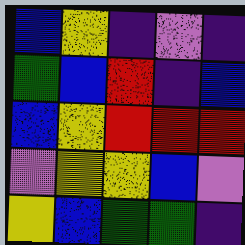[["blue", "yellow", "indigo", "violet", "indigo"], ["green", "blue", "red", "indigo", "blue"], ["blue", "yellow", "red", "red", "red"], ["violet", "yellow", "yellow", "blue", "violet"], ["yellow", "blue", "green", "green", "indigo"]]